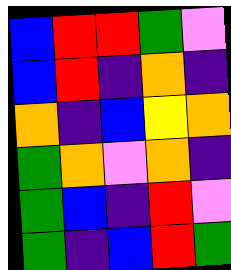[["blue", "red", "red", "green", "violet"], ["blue", "red", "indigo", "orange", "indigo"], ["orange", "indigo", "blue", "yellow", "orange"], ["green", "orange", "violet", "orange", "indigo"], ["green", "blue", "indigo", "red", "violet"], ["green", "indigo", "blue", "red", "green"]]